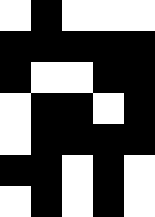[["white", "black", "white", "white", "white"], ["black", "black", "black", "black", "black"], ["black", "white", "white", "black", "black"], ["white", "black", "black", "white", "black"], ["white", "black", "black", "black", "black"], ["black", "black", "white", "black", "white"], ["white", "black", "white", "black", "white"]]